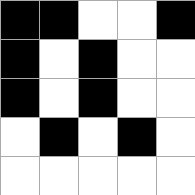[["black", "black", "white", "white", "black"], ["black", "white", "black", "white", "white"], ["black", "white", "black", "white", "white"], ["white", "black", "white", "black", "white"], ["white", "white", "white", "white", "white"]]